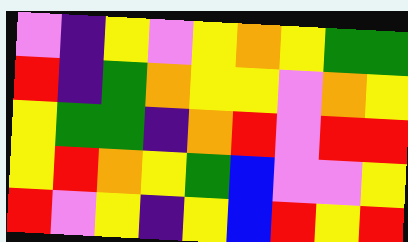[["violet", "indigo", "yellow", "violet", "yellow", "orange", "yellow", "green", "green"], ["red", "indigo", "green", "orange", "yellow", "yellow", "violet", "orange", "yellow"], ["yellow", "green", "green", "indigo", "orange", "red", "violet", "red", "red"], ["yellow", "red", "orange", "yellow", "green", "blue", "violet", "violet", "yellow"], ["red", "violet", "yellow", "indigo", "yellow", "blue", "red", "yellow", "red"]]